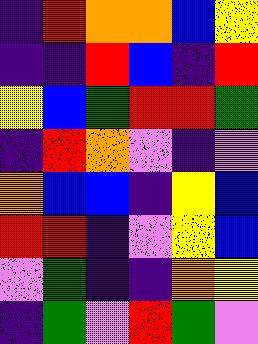[["indigo", "red", "orange", "orange", "blue", "yellow"], ["indigo", "indigo", "red", "blue", "indigo", "red"], ["yellow", "blue", "green", "red", "red", "green"], ["indigo", "red", "orange", "violet", "indigo", "violet"], ["orange", "blue", "blue", "indigo", "yellow", "blue"], ["red", "red", "indigo", "violet", "yellow", "blue"], ["violet", "green", "indigo", "indigo", "orange", "yellow"], ["indigo", "green", "violet", "red", "green", "violet"]]